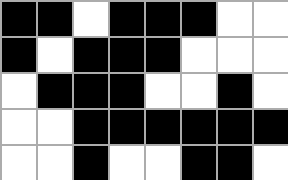[["black", "black", "white", "black", "black", "black", "white", "white"], ["black", "white", "black", "black", "black", "white", "white", "white"], ["white", "black", "black", "black", "white", "white", "black", "white"], ["white", "white", "black", "black", "black", "black", "black", "black"], ["white", "white", "black", "white", "white", "black", "black", "white"]]